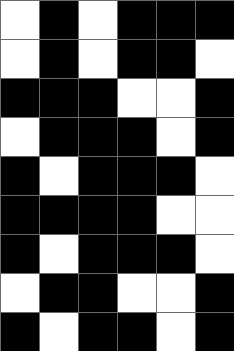[["white", "black", "white", "black", "black", "black"], ["white", "black", "white", "black", "black", "white"], ["black", "black", "black", "white", "white", "black"], ["white", "black", "black", "black", "white", "black"], ["black", "white", "black", "black", "black", "white"], ["black", "black", "black", "black", "white", "white"], ["black", "white", "black", "black", "black", "white"], ["white", "black", "black", "white", "white", "black"], ["black", "white", "black", "black", "white", "black"]]